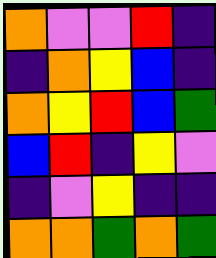[["orange", "violet", "violet", "red", "indigo"], ["indigo", "orange", "yellow", "blue", "indigo"], ["orange", "yellow", "red", "blue", "green"], ["blue", "red", "indigo", "yellow", "violet"], ["indigo", "violet", "yellow", "indigo", "indigo"], ["orange", "orange", "green", "orange", "green"]]